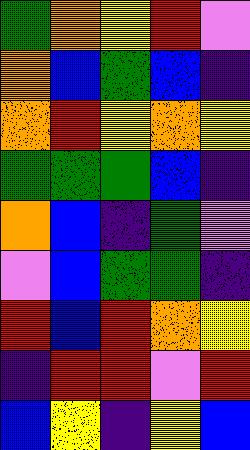[["green", "orange", "yellow", "red", "violet"], ["orange", "blue", "green", "blue", "indigo"], ["orange", "red", "yellow", "orange", "yellow"], ["green", "green", "green", "blue", "indigo"], ["orange", "blue", "indigo", "green", "violet"], ["violet", "blue", "green", "green", "indigo"], ["red", "blue", "red", "orange", "yellow"], ["indigo", "red", "red", "violet", "red"], ["blue", "yellow", "indigo", "yellow", "blue"]]